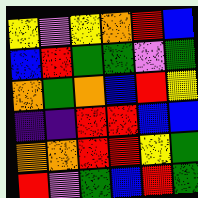[["yellow", "violet", "yellow", "orange", "red", "blue"], ["blue", "red", "green", "green", "violet", "green"], ["orange", "green", "orange", "blue", "red", "yellow"], ["indigo", "indigo", "red", "red", "blue", "blue"], ["orange", "orange", "red", "red", "yellow", "green"], ["red", "violet", "green", "blue", "red", "green"]]